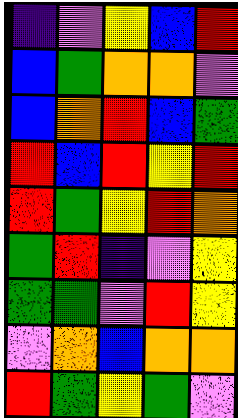[["indigo", "violet", "yellow", "blue", "red"], ["blue", "green", "orange", "orange", "violet"], ["blue", "orange", "red", "blue", "green"], ["red", "blue", "red", "yellow", "red"], ["red", "green", "yellow", "red", "orange"], ["green", "red", "indigo", "violet", "yellow"], ["green", "green", "violet", "red", "yellow"], ["violet", "orange", "blue", "orange", "orange"], ["red", "green", "yellow", "green", "violet"]]